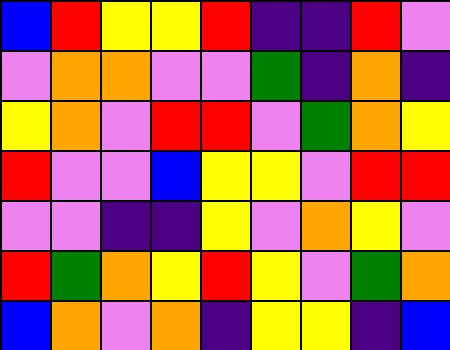[["blue", "red", "yellow", "yellow", "red", "indigo", "indigo", "red", "violet"], ["violet", "orange", "orange", "violet", "violet", "green", "indigo", "orange", "indigo"], ["yellow", "orange", "violet", "red", "red", "violet", "green", "orange", "yellow"], ["red", "violet", "violet", "blue", "yellow", "yellow", "violet", "red", "red"], ["violet", "violet", "indigo", "indigo", "yellow", "violet", "orange", "yellow", "violet"], ["red", "green", "orange", "yellow", "red", "yellow", "violet", "green", "orange"], ["blue", "orange", "violet", "orange", "indigo", "yellow", "yellow", "indigo", "blue"]]